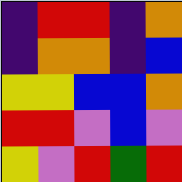[["indigo", "red", "red", "indigo", "orange"], ["indigo", "orange", "orange", "indigo", "blue"], ["yellow", "yellow", "blue", "blue", "orange"], ["red", "red", "violet", "blue", "violet"], ["yellow", "violet", "red", "green", "red"]]